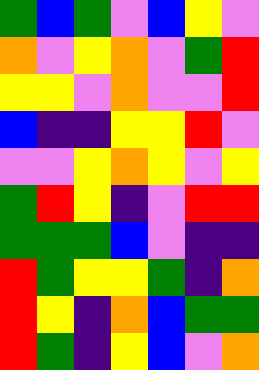[["green", "blue", "green", "violet", "blue", "yellow", "violet"], ["orange", "violet", "yellow", "orange", "violet", "green", "red"], ["yellow", "yellow", "violet", "orange", "violet", "violet", "red"], ["blue", "indigo", "indigo", "yellow", "yellow", "red", "violet"], ["violet", "violet", "yellow", "orange", "yellow", "violet", "yellow"], ["green", "red", "yellow", "indigo", "violet", "red", "red"], ["green", "green", "green", "blue", "violet", "indigo", "indigo"], ["red", "green", "yellow", "yellow", "green", "indigo", "orange"], ["red", "yellow", "indigo", "orange", "blue", "green", "green"], ["red", "green", "indigo", "yellow", "blue", "violet", "orange"]]